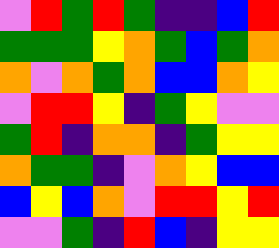[["violet", "red", "green", "red", "green", "indigo", "indigo", "blue", "red"], ["green", "green", "green", "yellow", "orange", "green", "blue", "green", "orange"], ["orange", "violet", "orange", "green", "orange", "blue", "blue", "orange", "yellow"], ["violet", "red", "red", "yellow", "indigo", "green", "yellow", "violet", "violet"], ["green", "red", "indigo", "orange", "orange", "indigo", "green", "yellow", "yellow"], ["orange", "green", "green", "indigo", "violet", "orange", "yellow", "blue", "blue"], ["blue", "yellow", "blue", "orange", "violet", "red", "red", "yellow", "red"], ["violet", "violet", "green", "indigo", "red", "blue", "indigo", "yellow", "yellow"]]